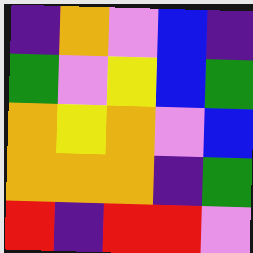[["indigo", "orange", "violet", "blue", "indigo"], ["green", "violet", "yellow", "blue", "green"], ["orange", "yellow", "orange", "violet", "blue"], ["orange", "orange", "orange", "indigo", "green"], ["red", "indigo", "red", "red", "violet"]]